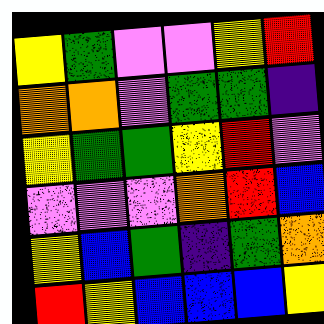[["yellow", "green", "violet", "violet", "yellow", "red"], ["orange", "orange", "violet", "green", "green", "indigo"], ["yellow", "green", "green", "yellow", "red", "violet"], ["violet", "violet", "violet", "orange", "red", "blue"], ["yellow", "blue", "green", "indigo", "green", "orange"], ["red", "yellow", "blue", "blue", "blue", "yellow"]]